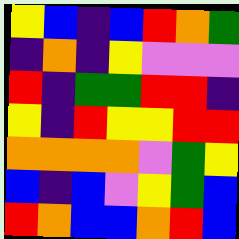[["yellow", "blue", "indigo", "blue", "red", "orange", "green"], ["indigo", "orange", "indigo", "yellow", "violet", "violet", "violet"], ["red", "indigo", "green", "green", "red", "red", "indigo"], ["yellow", "indigo", "red", "yellow", "yellow", "red", "red"], ["orange", "orange", "orange", "orange", "violet", "green", "yellow"], ["blue", "indigo", "blue", "violet", "yellow", "green", "blue"], ["red", "orange", "blue", "blue", "orange", "red", "blue"]]